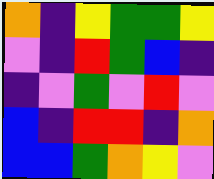[["orange", "indigo", "yellow", "green", "green", "yellow"], ["violet", "indigo", "red", "green", "blue", "indigo"], ["indigo", "violet", "green", "violet", "red", "violet"], ["blue", "indigo", "red", "red", "indigo", "orange"], ["blue", "blue", "green", "orange", "yellow", "violet"]]